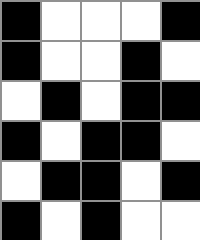[["black", "white", "white", "white", "black"], ["black", "white", "white", "black", "white"], ["white", "black", "white", "black", "black"], ["black", "white", "black", "black", "white"], ["white", "black", "black", "white", "black"], ["black", "white", "black", "white", "white"]]